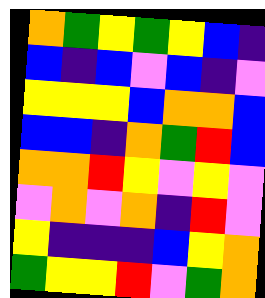[["orange", "green", "yellow", "green", "yellow", "blue", "indigo"], ["blue", "indigo", "blue", "violet", "blue", "indigo", "violet"], ["yellow", "yellow", "yellow", "blue", "orange", "orange", "blue"], ["blue", "blue", "indigo", "orange", "green", "red", "blue"], ["orange", "orange", "red", "yellow", "violet", "yellow", "violet"], ["violet", "orange", "violet", "orange", "indigo", "red", "violet"], ["yellow", "indigo", "indigo", "indigo", "blue", "yellow", "orange"], ["green", "yellow", "yellow", "red", "violet", "green", "orange"]]